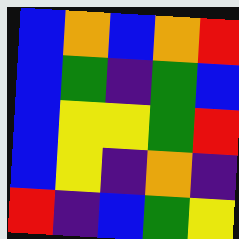[["blue", "orange", "blue", "orange", "red"], ["blue", "green", "indigo", "green", "blue"], ["blue", "yellow", "yellow", "green", "red"], ["blue", "yellow", "indigo", "orange", "indigo"], ["red", "indigo", "blue", "green", "yellow"]]